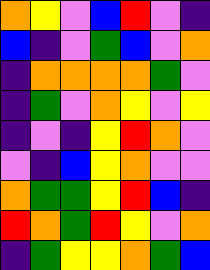[["orange", "yellow", "violet", "blue", "red", "violet", "indigo"], ["blue", "indigo", "violet", "green", "blue", "violet", "orange"], ["indigo", "orange", "orange", "orange", "orange", "green", "violet"], ["indigo", "green", "violet", "orange", "yellow", "violet", "yellow"], ["indigo", "violet", "indigo", "yellow", "red", "orange", "violet"], ["violet", "indigo", "blue", "yellow", "orange", "violet", "violet"], ["orange", "green", "green", "yellow", "red", "blue", "indigo"], ["red", "orange", "green", "red", "yellow", "violet", "orange"], ["indigo", "green", "yellow", "yellow", "orange", "green", "blue"]]